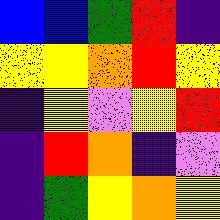[["blue", "blue", "green", "red", "indigo"], ["yellow", "yellow", "orange", "red", "yellow"], ["indigo", "yellow", "violet", "yellow", "red"], ["indigo", "red", "orange", "indigo", "violet"], ["indigo", "green", "yellow", "orange", "yellow"]]